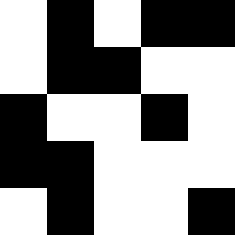[["white", "black", "white", "black", "black"], ["white", "black", "black", "white", "white"], ["black", "white", "white", "black", "white"], ["black", "black", "white", "white", "white"], ["white", "black", "white", "white", "black"]]